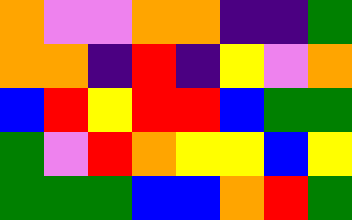[["orange", "violet", "violet", "orange", "orange", "indigo", "indigo", "green"], ["orange", "orange", "indigo", "red", "indigo", "yellow", "violet", "orange"], ["blue", "red", "yellow", "red", "red", "blue", "green", "green"], ["green", "violet", "red", "orange", "yellow", "yellow", "blue", "yellow"], ["green", "green", "green", "blue", "blue", "orange", "red", "green"]]